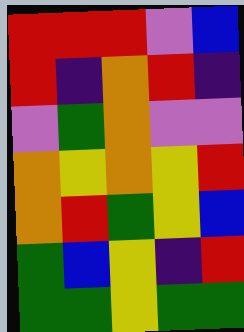[["red", "red", "red", "violet", "blue"], ["red", "indigo", "orange", "red", "indigo"], ["violet", "green", "orange", "violet", "violet"], ["orange", "yellow", "orange", "yellow", "red"], ["orange", "red", "green", "yellow", "blue"], ["green", "blue", "yellow", "indigo", "red"], ["green", "green", "yellow", "green", "green"]]